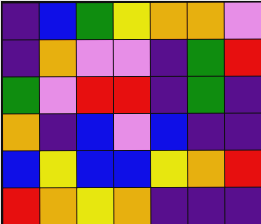[["indigo", "blue", "green", "yellow", "orange", "orange", "violet"], ["indigo", "orange", "violet", "violet", "indigo", "green", "red"], ["green", "violet", "red", "red", "indigo", "green", "indigo"], ["orange", "indigo", "blue", "violet", "blue", "indigo", "indigo"], ["blue", "yellow", "blue", "blue", "yellow", "orange", "red"], ["red", "orange", "yellow", "orange", "indigo", "indigo", "indigo"]]